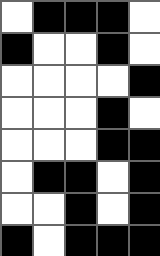[["white", "black", "black", "black", "white"], ["black", "white", "white", "black", "white"], ["white", "white", "white", "white", "black"], ["white", "white", "white", "black", "white"], ["white", "white", "white", "black", "black"], ["white", "black", "black", "white", "black"], ["white", "white", "black", "white", "black"], ["black", "white", "black", "black", "black"]]